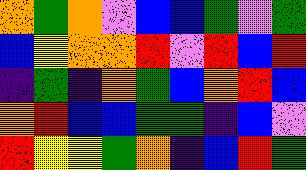[["orange", "green", "orange", "violet", "blue", "blue", "green", "violet", "green"], ["blue", "yellow", "orange", "orange", "red", "violet", "red", "blue", "red"], ["indigo", "green", "indigo", "orange", "green", "blue", "orange", "red", "blue"], ["orange", "red", "blue", "blue", "green", "green", "indigo", "blue", "violet"], ["red", "yellow", "yellow", "green", "orange", "indigo", "blue", "red", "green"]]